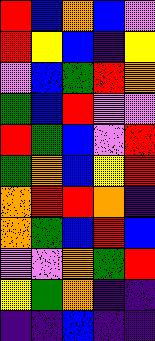[["red", "blue", "orange", "blue", "violet"], ["red", "yellow", "blue", "indigo", "yellow"], ["violet", "blue", "green", "red", "orange"], ["green", "blue", "red", "violet", "violet"], ["red", "green", "blue", "violet", "red"], ["green", "orange", "blue", "yellow", "red"], ["orange", "red", "red", "orange", "indigo"], ["orange", "green", "blue", "red", "blue"], ["violet", "violet", "orange", "green", "red"], ["yellow", "green", "orange", "indigo", "indigo"], ["indigo", "indigo", "blue", "indigo", "indigo"]]